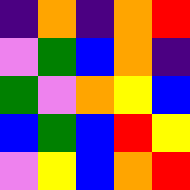[["indigo", "orange", "indigo", "orange", "red"], ["violet", "green", "blue", "orange", "indigo"], ["green", "violet", "orange", "yellow", "blue"], ["blue", "green", "blue", "red", "yellow"], ["violet", "yellow", "blue", "orange", "red"]]